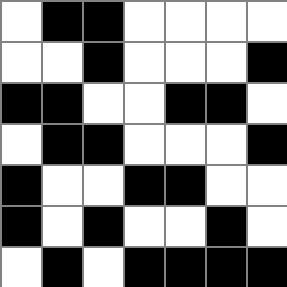[["white", "black", "black", "white", "white", "white", "white"], ["white", "white", "black", "white", "white", "white", "black"], ["black", "black", "white", "white", "black", "black", "white"], ["white", "black", "black", "white", "white", "white", "black"], ["black", "white", "white", "black", "black", "white", "white"], ["black", "white", "black", "white", "white", "black", "white"], ["white", "black", "white", "black", "black", "black", "black"]]